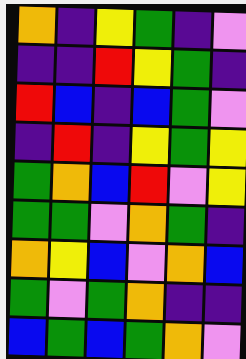[["orange", "indigo", "yellow", "green", "indigo", "violet"], ["indigo", "indigo", "red", "yellow", "green", "indigo"], ["red", "blue", "indigo", "blue", "green", "violet"], ["indigo", "red", "indigo", "yellow", "green", "yellow"], ["green", "orange", "blue", "red", "violet", "yellow"], ["green", "green", "violet", "orange", "green", "indigo"], ["orange", "yellow", "blue", "violet", "orange", "blue"], ["green", "violet", "green", "orange", "indigo", "indigo"], ["blue", "green", "blue", "green", "orange", "violet"]]